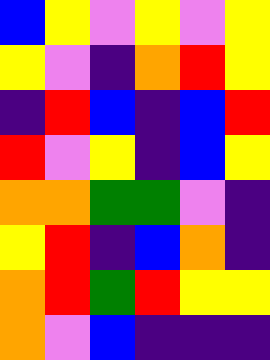[["blue", "yellow", "violet", "yellow", "violet", "yellow"], ["yellow", "violet", "indigo", "orange", "red", "yellow"], ["indigo", "red", "blue", "indigo", "blue", "red"], ["red", "violet", "yellow", "indigo", "blue", "yellow"], ["orange", "orange", "green", "green", "violet", "indigo"], ["yellow", "red", "indigo", "blue", "orange", "indigo"], ["orange", "red", "green", "red", "yellow", "yellow"], ["orange", "violet", "blue", "indigo", "indigo", "indigo"]]